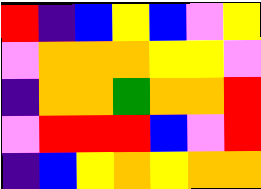[["red", "indigo", "blue", "yellow", "blue", "violet", "yellow"], ["violet", "orange", "orange", "orange", "yellow", "yellow", "violet"], ["indigo", "orange", "orange", "green", "orange", "orange", "red"], ["violet", "red", "red", "red", "blue", "violet", "red"], ["indigo", "blue", "yellow", "orange", "yellow", "orange", "orange"]]